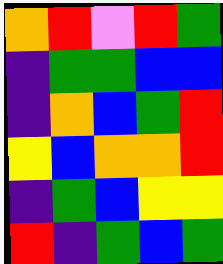[["orange", "red", "violet", "red", "green"], ["indigo", "green", "green", "blue", "blue"], ["indigo", "orange", "blue", "green", "red"], ["yellow", "blue", "orange", "orange", "red"], ["indigo", "green", "blue", "yellow", "yellow"], ["red", "indigo", "green", "blue", "green"]]